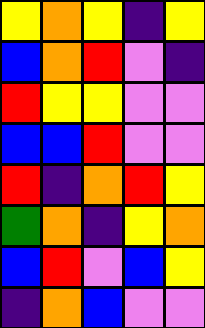[["yellow", "orange", "yellow", "indigo", "yellow"], ["blue", "orange", "red", "violet", "indigo"], ["red", "yellow", "yellow", "violet", "violet"], ["blue", "blue", "red", "violet", "violet"], ["red", "indigo", "orange", "red", "yellow"], ["green", "orange", "indigo", "yellow", "orange"], ["blue", "red", "violet", "blue", "yellow"], ["indigo", "orange", "blue", "violet", "violet"]]